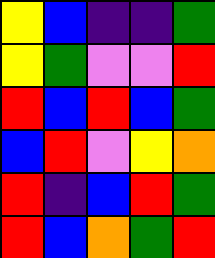[["yellow", "blue", "indigo", "indigo", "green"], ["yellow", "green", "violet", "violet", "red"], ["red", "blue", "red", "blue", "green"], ["blue", "red", "violet", "yellow", "orange"], ["red", "indigo", "blue", "red", "green"], ["red", "blue", "orange", "green", "red"]]